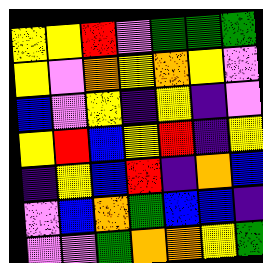[["yellow", "yellow", "red", "violet", "green", "green", "green"], ["yellow", "violet", "orange", "yellow", "orange", "yellow", "violet"], ["blue", "violet", "yellow", "indigo", "yellow", "indigo", "violet"], ["yellow", "red", "blue", "yellow", "red", "indigo", "yellow"], ["indigo", "yellow", "blue", "red", "indigo", "orange", "blue"], ["violet", "blue", "orange", "green", "blue", "blue", "indigo"], ["violet", "violet", "green", "orange", "orange", "yellow", "green"]]